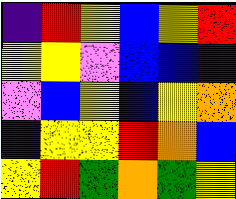[["indigo", "red", "yellow", "blue", "yellow", "red"], ["yellow", "yellow", "violet", "blue", "blue", "indigo"], ["violet", "blue", "yellow", "blue", "yellow", "orange"], ["indigo", "yellow", "yellow", "red", "orange", "blue"], ["yellow", "red", "green", "orange", "green", "yellow"]]